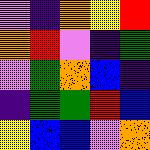[["violet", "indigo", "orange", "yellow", "red"], ["orange", "red", "violet", "indigo", "green"], ["violet", "green", "orange", "blue", "indigo"], ["indigo", "green", "green", "red", "blue"], ["yellow", "blue", "blue", "violet", "orange"]]